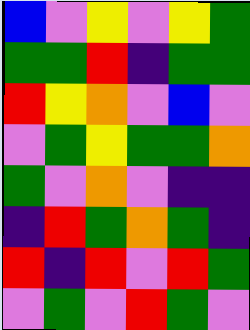[["blue", "violet", "yellow", "violet", "yellow", "green"], ["green", "green", "red", "indigo", "green", "green"], ["red", "yellow", "orange", "violet", "blue", "violet"], ["violet", "green", "yellow", "green", "green", "orange"], ["green", "violet", "orange", "violet", "indigo", "indigo"], ["indigo", "red", "green", "orange", "green", "indigo"], ["red", "indigo", "red", "violet", "red", "green"], ["violet", "green", "violet", "red", "green", "violet"]]